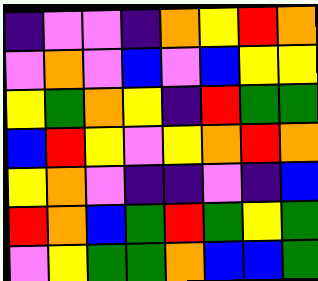[["indigo", "violet", "violet", "indigo", "orange", "yellow", "red", "orange"], ["violet", "orange", "violet", "blue", "violet", "blue", "yellow", "yellow"], ["yellow", "green", "orange", "yellow", "indigo", "red", "green", "green"], ["blue", "red", "yellow", "violet", "yellow", "orange", "red", "orange"], ["yellow", "orange", "violet", "indigo", "indigo", "violet", "indigo", "blue"], ["red", "orange", "blue", "green", "red", "green", "yellow", "green"], ["violet", "yellow", "green", "green", "orange", "blue", "blue", "green"]]